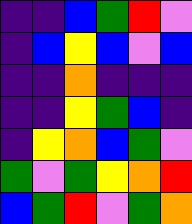[["indigo", "indigo", "blue", "green", "red", "violet"], ["indigo", "blue", "yellow", "blue", "violet", "blue"], ["indigo", "indigo", "orange", "indigo", "indigo", "indigo"], ["indigo", "indigo", "yellow", "green", "blue", "indigo"], ["indigo", "yellow", "orange", "blue", "green", "violet"], ["green", "violet", "green", "yellow", "orange", "red"], ["blue", "green", "red", "violet", "green", "orange"]]